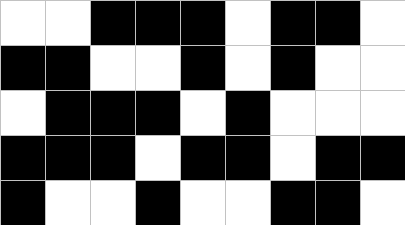[["white", "white", "black", "black", "black", "white", "black", "black", "white"], ["black", "black", "white", "white", "black", "white", "black", "white", "white"], ["white", "black", "black", "black", "white", "black", "white", "white", "white"], ["black", "black", "black", "white", "black", "black", "white", "black", "black"], ["black", "white", "white", "black", "white", "white", "black", "black", "white"]]